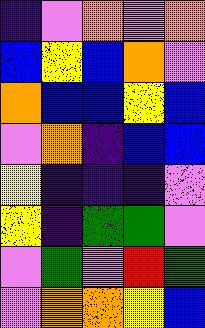[["indigo", "violet", "orange", "violet", "orange"], ["blue", "yellow", "blue", "orange", "violet"], ["orange", "blue", "blue", "yellow", "blue"], ["violet", "orange", "indigo", "blue", "blue"], ["yellow", "indigo", "indigo", "indigo", "violet"], ["yellow", "indigo", "green", "green", "violet"], ["violet", "green", "violet", "red", "green"], ["violet", "orange", "orange", "yellow", "blue"]]